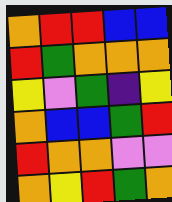[["orange", "red", "red", "blue", "blue"], ["red", "green", "orange", "orange", "orange"], ["yellow", "violet", "green", "indigo", "yellow"], ["orange", "blue", "blue", "green", "red"], ["red", "orange", "orange", "violet", "violet"], ["orange", "yellow", "red", "green", "orange"]]